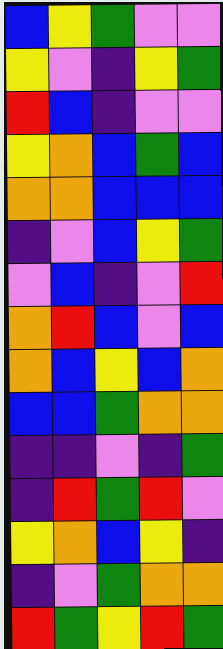[["blue", "yellow", "green", "violet", "violet"], ["yellow", "violet", "indigo", "yellow", "green"], ["red", "blue", "indigo", "violet", "violet"], ["yellow", "orange", "blue", "green", "blue"], ["orange", "orange", "blue", "blue", "blue"], ["indigo", "violet", "blue", "yellow", "green"], ["violet", "blue", "indigo", "violet", "red"], ["orange", "red", "blue", "violet", "blue"], ["orange", "blue", "yellow", "blue", "orange"], ["blue", "blue", "green", "orange", "orange"], ["indigo", "indigo", "violet", "indigo", "green"], ["indigo", "red", "green", "red", "violet"], ["yellow", "orange", "blue", "yellow", "indigo"], ["indigo", "violet", "green", "orange", "orange"], ["red", "green", "yellow", "red", "green"]]